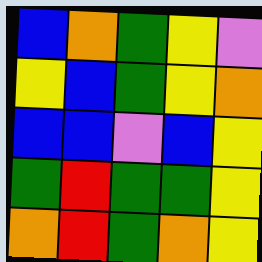[["blue", "orange", "green", "yellow", "violet"], ["yellow", "blue", "green", "yellow", "orange"], ["blue", "blue", "violet", "blue", "yellow"], ["green", "red", "green", "green", "yellow"], ["orange", "red", "green", "orange", "yellow"]]